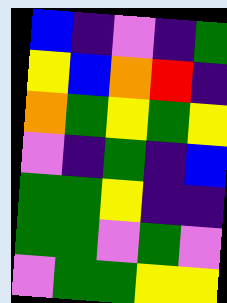[["blue", "indigo", "violet", "indigo", "green"], ["yellow", "blue", "orange", "red", "indigo"], ["orange", "green", "yellow", "green", "yellow"], ["violet", "indigo", "green", "indigo", "blue"], ["green", "green", "yellow", "indigo", "indigo"], ["green", "green", "violet", "green", "violet"], ["violet", "green", "green", "yellow", "yellow"]]